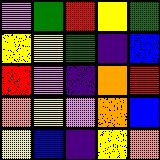[["violet", "green", "red", "yellow", "green"], ["yellow", "yellow", "green", "indigo", "blue"], ["red", "violet", "indigo", "orange", "red"], ["orange", "yellow", "violet", "orange", "blue"], ["yellow", "blue", "indigo", "yellow", "orange"]]